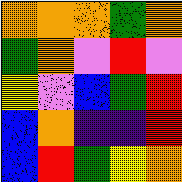[["orange", "orange", "orange", "green", "orange"], ["green", "orange", "violet", "red", "violet"], ["yellow", "violet", "blue", "green", "red"], ["blue", "orange", "indigo", "indigo", "red"], ["blue", "red", "green", "yellow", "orange"]]